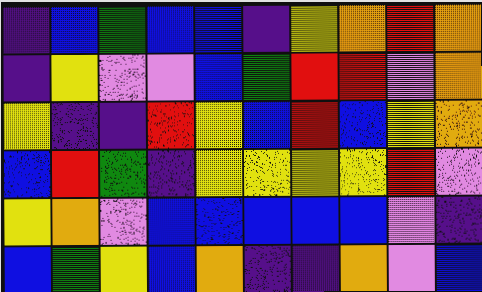[["indigo", "blue", "green", "blue", "blue", "indigo", "yellow", "orange", "red", "orange"], ["indigo", "yellow", "violet", "violet", "blue", "green", "red", "red", "violet", "orange"], ["yellow", "indigo", "indigo", "red", "yellow", "blue", "red", "blue", "yellow", "orange"], ["blue", "red", "green", "indigo", "yellow", "yellow", "yellow", "yellow", "red", "violet"], ["yellow", "orange", "violet", "blue", "blue", "blue", "blue", "blue", "violet", "indigo"], ["blue", "green", "yellow", "blue", "orange", "indigo", "indigo", "orange", "violet", "blue"]]